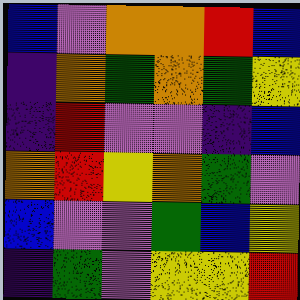[["blue", "violet", "orange", "orange", "red", "blue"], ["indigo", "orange", "green", "orange", "green", "yellow"], ["indigo", "red", "violet", "violet", "indigo", "blue"], ["orange", "red", "yellow", "orange", "green", "violet"], ["blue", "violet", "violet", "green", "blue", "yellow"], ["indigo", "green", "violet", "yellow", "yellow", "red"]]